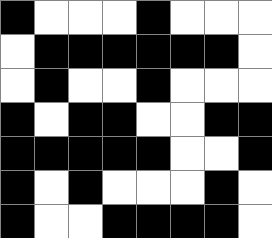[["black", "white", "white", "white", "black", "white", "white", "white"], ["white", "black", "black", "black", "black", "black", "black", "white"], ["white", "black", "white", "white", "black", "white", "white", "white"], ["black", "white", "black", "black", "white", "white", "black", "black"], ["black", "black", "black", "black", "black", "white", "white", "black"], ["black", "white", "black", "white", "white", "white", "black", "white"], ["black", "white", "white", "black", "black", "black", "black", "white"]]